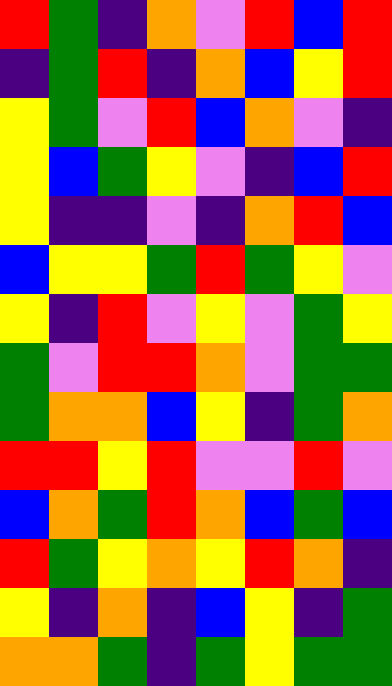[["red", "green", "indigo", "orange", "violet", "red", "blue", "red"], ["indigo", "green", "red", "indigo", "orange", "blue", "yellow", "red"], ["yellow", "green", "violet", "red", "blue", "orange", "violet", "indigo"], ["yellow", "blue", "green", "yellow", "violet", "indigo", "blue", "red"], ["yellow", "indigo", "indigo", "violet", "indigo", "orange", "red", "blue"], ["blue", "yellow", "yellow", "green", "red", "green", "yellow", "violet"], ["yellow", "indigo", "red", "violet", "yellow", "violet", "green", "yellow"], ["green", "violet", "red", "red", "orange", "violet", "green", "green"], ["green", "orange", "orange", "blue", "yellow", "indigo", "green", "orange"], ["red", "red", "yellow", "red", "violet", "violet", "red", "violet"], ["blue", "orange", "green", "red", "orange", "blue", "green", "blue"], ["red", "green", "yellow", "orange", "yellow", "red", "orange", "indigo"], ["yellow", "indigo", "orange", "indigo", "blue", "yellow", "indigo", "green"], ["orange", "orange", "green", "indigo", "green", "yellow", "green", "green"]]